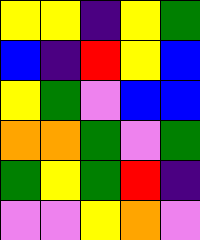[["yellow", "yellow", "indigo", "yellow", "green"], ["blue", "indigo", "red", "yellow", "blue"], ["yellow", "green", "violet", "blue", "blue"], ["orange", "orange", "green", "violet", "green"], ["green", "yellow", "green", "red", "indigo"], ["violet", "violet", "yellow", "orange", "violet"]]